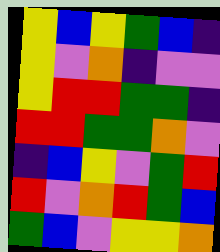[["yellow", "blue", "yellow", "green", "blue", "indigo"], ["yellow", "violet", "orange", "indigo", "violet", "violet"], ["yellow", "red", "red", "green", "green", "indigo"], ["red", "red", "green", "green", "orange", "violet"], ["indigo", "blue", "yellow", "violet", "green", "red"], ["red", "violet", "orange", "red", "green", "blue"], ["green", "blue", "violet", "yellow", "yellow", "orange"]]